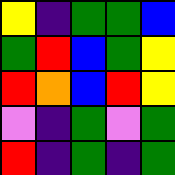[["yellow", "indigo", "green", "green", "blue"], ["green", "red", "blue", "green", "yellow"], ["red", "orange", "blue", "red", "yellow"], ["violet", "indigo", "green", "violet", "green"], ["red", "indigo", "green", "indigo", "green"]]